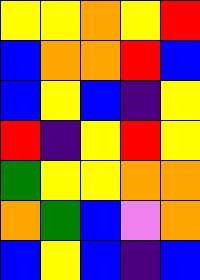[["yellow", "yellow", "orange", "yellow", "red"], ["blue", "orange", "orange", "red", "blue"], ["blue", "yellow", "blue", "indigo", "yellow"], ["red", "indigo", "yellow", "red", "yellow"], ["green", "yellow", "yellow", "orange", "orange"], ["orange", "green", "blue", "violet", "orange"], ["blue", "yellow", "blue", "indigo", "blue"]]